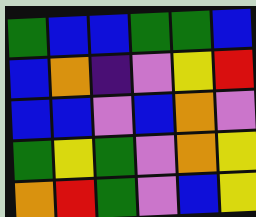[["green", "blue", "blue", "green", "green", "blue"], ["blue", "orange", "indigo", "violet", "yellow", "red"], ["blue", "blue", "violet", "blue", "orange", "violet"], ["green", "yellow", "green", "violet", "orange", "yellow"], ["orange", "red", "green", "violet", "blue", "yellow"]]